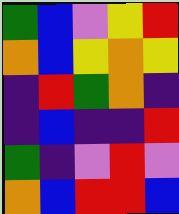[["green", "blue", "violet", "yellow", "red"], ["orange", "blue", "yellow", "orange", "yellow"], ["indigo", "red", "green", "orange", "indigo"], ["indigo", "blue", "indigo", "indigo", "red"], ["green", "indigo", "violet", "red", "violet"], ["orange", "blue", "red", "red", "blue"]]